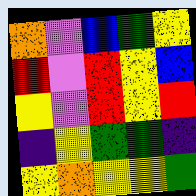[["orange", "violet", "blue", "green", "yellow"], ["red", "violet", "red", "yellow", "blue"], ["yellow", "violet", "red", "yellow", "red"], ["indigo", "yellow", "green", "green", "indigo"], ["yellow", "orange", "yellow", "yellow", "green"]]